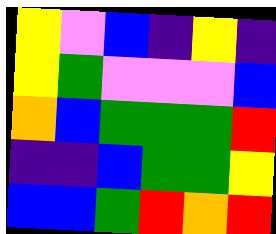[["yellow", "violet", "blue", "indigo", "yellow", "indigo"], ["yellow", "green", "violet", "violet", "violet", "blue"], ["orange", "blue", "green", "green", "green", "red"], ["indigo", "indigo", "blue", "green", "green", "yellow"], ["blue", "blue", "green", "red", "orange", "red"]]